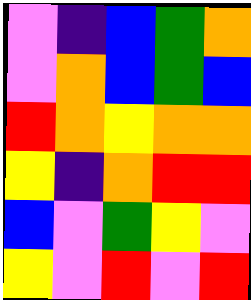[["violet", "indigo", "blue", "green", "orange"], ["violet", "orange", "blue", "green", "blue"], ["red", "orange", "yellow", "orange", "orange"], ["yellow", "indigo", "orange", "red", "red"], ["blue", "violet", "green", "yellow", "violet"], ["yellow", "violet", "red", "violet", "red"]]